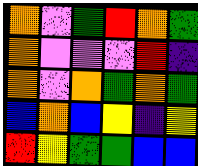[["orange", "violet", "green", "red", "orange", "green"], ["orange", "violet", "violet", "violet", "red", "indigo"], ["orange", "violet", "orange", "green", "orange", "green"], ["blue", "orange", "blue", "yellow", "indigo", "yellow"], ["red", "yellow", "green", "green", "blue", "blue"]]